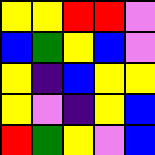[["yellow", "yellow", "red", "red", "violet"], ["blue", "green", "yellow", "blue", "violet"], ["yellow", "indigo", "blue", "yellow", "yellow"], ["yellow", "violet", "indigo", "yellow", "blue"], ["red", "green", "yellow", "violet", "blue"]]